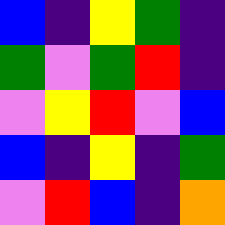[["blue", "indigo", "yellow", "green", "indigo"], ["green", "violet", "green", "red", "indigo"], ["violet", "yellow", "red", "violet", "blue"], ["blue", "indigo", "yellow", "indigo", "green"], ["violet", "red", "blue", "indigo", "orange"]]